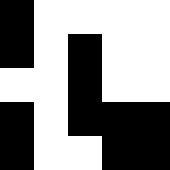[["black", "white", "white", "white", "white"], ["black", "white", "black", "white", "white"], ["white", "white", "black", "white", "white"], ["black", "white", "black", "black", "black"], ["black", "white", "white", "black", "black"]]